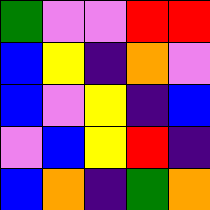[["green", "violet", "violet", "red", "red"], ["blue", "yellow", "indigo", "orange", "violet"], ["blue", "violet", "yellow", "indigo", "blue"], ["violet", "blue", "yellow", "red", "indigo"], ["blue", "orange", "indigo", "green", "orange"]]